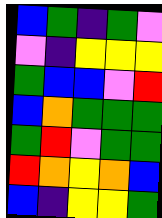[["blue", "green", "indigo", "green", "violet"], ["violet", "indigo", "yellow", "yellow", "yellow"], ["green", "blue", "blue", "violet", "red"], ["blue", "orange", "green", "green", "green"], ["green", "red", "violet", "green", "green"], ["red", "orange", "yellow", "orange", "blue"], ["blue", "indigo", "yellow", "yellow", "green"]]